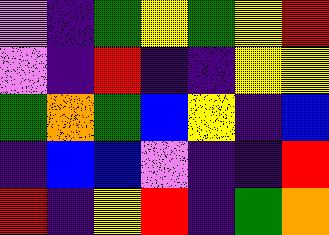[["violet", "indigo", "green", "yellow", "green", "yellow", "red"], ["violet", "indigo", "red", "indigo", "indigo", "yellow", "yellow"], ["green", "orange", "green", "blue", "yellow", "indigo", "blue"], ["indigo", "blue", "blue", "violet", "indigo", "indigo", "red"], ["red", "indigo", "yellow", "red", "indigo", "green", "orange"]]